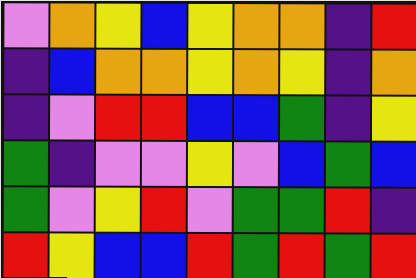[["violet", "orange", "yellow", "blue", "yellow", "orange", "orange", "indigo", "red"], ["indigo", "blue", "orange", "orange", "yellow", "orange", "yellow", "indigo", "orange"], ["indigo", "violet", "red", "red", "blue", "blue", "green", "indigo", "yellow"], ["green", "indigo", "violet", "violet", "yellow", "violet", "blue", "green", "blue"], ["green", "violet", "yellow", "red", "violet", "green", "green", "red", "indigo"], ["red", "yellow", "blue", "blue", "red", "green", "red", "green", "red"]]